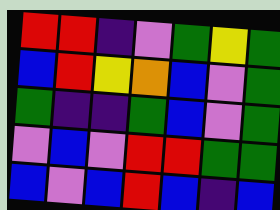[["red", "red", "indigo", "violet", "green", "yellow", "green"], ["blue", "red", "yellow", "orange", "blue", "violet", "green"], ["green", "indigo", "indigo", "green", "blue", "violet", "green"], ["violet", "blue", "violet", "red", "red", "green", "green"], ["blue", "violet", "blue", "red", "blue", "indigo", "blue"]]